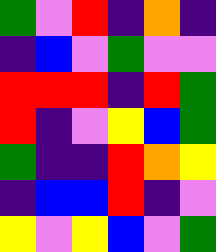[["green", "violet", "red", "indigo", "orange", "indigo"], ["indigo", "blue", "violet", "green", "violet", "violet"], ["red", "red", "red", "indigo", "red", "green"], ["red", "indigo", "violet", "yellow", "blue", "green"], ["green", "indigo", "indigo", "red", "orange", "yellow"], ["indigo", "blue", "blue", "red", "indigo", "violet"], ["yellow", "violet", "yellow", "blue", "violet", "green"]]